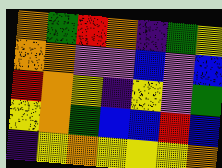[["orange", "green", "red", "orange", "indigo", "green", "yellow"], ["orange", "orange", "violet", "violet", "blue", "violet", "blue"], ["red", "orange", "yellow", "indigo", "yellow", "violet", "green"], ["yellow", "orange", "green", "blue", "blue", "red", "blue"], ["indigo", "yellow", "orange", "yellow", "yellow", "yellow", "orange"]]